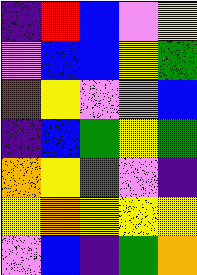[["indigo", "red", "blue", "violet", "yellow"], ["violet", "blue", "blue", "yellow", "green"], ["red", "yellow", "violet", "violet", "blue"], ["indigo", "blue", "green", "yellow", "green"], ["orange", "yellow", "green", "violet", "indigo"], ["yellow", "orange", "yellow", "yellow", "yellow"], ["violet", "blue", "indigo", "green", "orange"]]